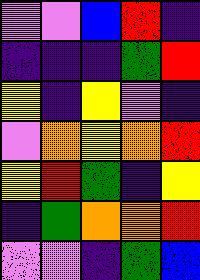[["violet", "violet", "blue", "red", "indigo"], ["indigo", "indigo", "indigo", "green", "red"], ["yellow", "indigo", "yellow", "violet", "indigo"], ["violet", "orange", "yellow", "orange", "red"], ["yellow", "red", "green", "indigo", "yellow"], ["indigo", "green", "orange", "orange", "red"], ["violet", "violet", "indigo", "green", "blue"]]